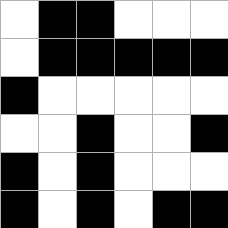[["white", "black", "black", "white", "white", "white"], ["white", "black", "black", "black", "black", "black"], ["black", "white", "white", "white", "white", "white"], ["white", "white", "black", "white", "white", "black"], ["black", "white", "black", "white", "white", "white"], ["black", "white", "black", "white", "black", "black"]]